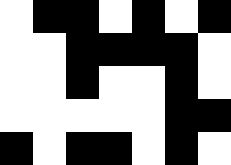[["white", "black", "black", "white", "black", "white", "black"], ["white", "white", "black", "black", "black", "black", "white"], ["white", "white", "black", "white", "white", "black", "white"], ["white", "white", "white", "white", "white", "black", "black"], ["black", "white", "black", "black", "white", "black", "white"]]